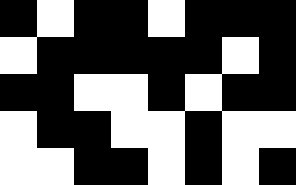[["black", "white", "black", "black", "white", "black", "black", "black"], ["white", "black", "black", "black", "black", "black", "white", "black"], ["black", "black", "white", "white", "black", "white", "black", "black"], ["white", "black", "black", "white", "white", "black", "white", "white"], ["white", "white", "black", "black", "white", "black", "white", "black"]]